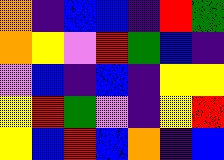[["orange", "indigo", "blue", "blue", "indigo", "red", "green"], ["orange", "yellow", "violet", "red", "green", "blue", "indigo"], ["violet", "blue", "indigo", "blue", "indigo", "yellow", "yellow"], ["yellow", "red", "green", "violet", "indigo", "yellow", "red"], ["yellow", "blue", "red", "blue", "orange", "indigo", "blue"]]